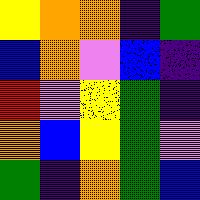[["yellow", "orange", "orange", "indigo", "green"], ["blue", "orange", "violet", "blue", "indigo"], ["red", "violet", "yellow", "green", "indigo"], ["orange", "blue", "yellow", "green", "violet"], ["green", "indigo", "orange", "green", "blue"]]